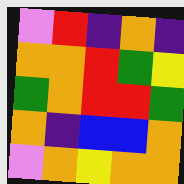[["violet", "red", "indigo", "orange", "indigo"], ["orange", "orange", "red", "green", "yellow"], ["green", "orange", "red", "red", "green"], ["orange", "indigo", "blue", "blue", "orange"], ["violet", "orange", "yellow", "orange", "orange"]]